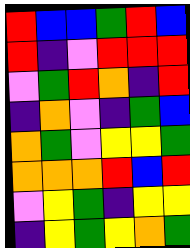[["red", "blue", "blue", "green", "red", "blue"], ["red", "indigo", "violet", "red", "red", "red"], ["violet", "green", "red", "orange", "indigo", "red"], ["indigo", "orange", "violet", "indigo", "green", "blue"], ["orange", "green", "violet", "yellow", "yellow", "green"], ["orange", "orange", "orange", "red", "blue", "red"], ["violet", "yellow", "green", "indigo", "yellow", "yellow"], ["indigo", "yellow", "green", "yellow", "orange", "green"]]